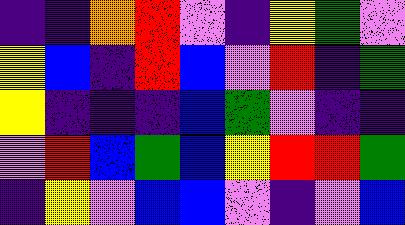[["indigo", "indigo", "orange", "red", "violet", "indigo", "yellow", "green", "violet"], ["yellow", "blue", "indigo", "red", "blue", "violet", "red", "indigo", "green"], ["yellow", "indigo", "indigo", "indigo", "blue", "green", "violet", "indigo", "indigo"], ["violet", "red", "blue", "green", "blue", "yellow", "red", "red", "green"], ["indigo", "yellow", "violet", "blue", "blue", "violet", "indigo", "violet", "blue"]]